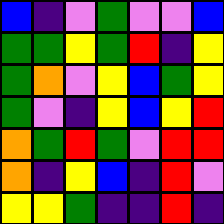[["blue", "indigo", "violet", "green", "violet", "violet", "blue"], ["green", "green", "yellow", "green", "red", "indigo", "yellow"], ["green", "orange", "violet", "yellow", "blue", "green", "yellow"], ["green", "violet", "indigo", "yellow", "blue", "yellow", "red"], ["orange", "green", "red", "green", "violet", "red", "red"], ["orange", "indigo", "yellow", "blue", "indigo", "red", "violet"], ["yellow", "yellow", "green", "indigo", "indigo", "red", "indigo"]]